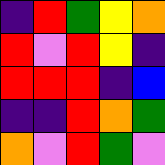[["indigo", "red", "green", "yellow", "orange"], ["red", "violet", "red", "yellow", "indigo"], ["red", "red", "red", "indigo", "blue"], ["indigo", "indigo", "red", "orange", "green"], ["orange", "violet", "red", "green", "violet"]]